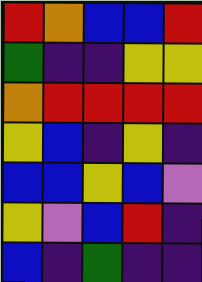[["red", "orange", "blue", "blue", "red"], ["green", "indigo", "indigo", "yellow", "yellow"], ["orange", "red", "red", "red", "red"], ["yellow", "blue", "indigo", "yellow", "indigo"], ["blue", "blue", "yellow", "blue", "violet"], ["yellow", "violet", "blue", "red", "indigo"], ["blue", "indigo", "green", "indigo", "indigo"]]